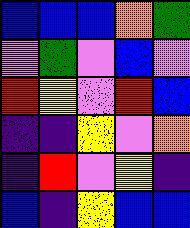[["blue", "blue", "blue", "orange", "green"], ["violet", "green", "violet", "blue", "violet"], ["red", "yellow", "violet", "red", "blue"], ["indigo", "indigo", "yellow", "violet", "orange"], ["indigo", "red", "violet", "yellow", "indigo"], ["blue", "indigo", "yellow", "blue", "blue"]]